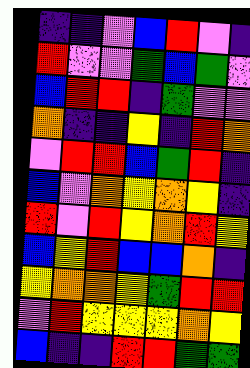[["indigo", "indigo", "violet", "blue", "red", "violet", "indigo"], ["red", "violet", "violet", "green", "blue", "green", "violet"], ["blue", "red", "red", "indigo", "green", "violet", "violet"], ["orange", "indigo", "indigo", "yellow", "indigo", "red", "orange"], ["violet", "red", "red", "blue", "green", "red", "indigo"], ["blue", "violet", "orange", "yellow", "orange", "yellow", "indigo"], ["red", "violet", "red", "yellow", "orange", "red", "yellow"], ["blue", "yellow", "red", "blue", "blue", "orange", "indigo"], ["yellow", "orange", "orange", "yellow", "green", "red", "red"], ["violet", "red", "yellow", "yellow", "yellow", "orange", "yellow"], ["blue", "indigo", "indigo", "red", "red", "green", "green"]]